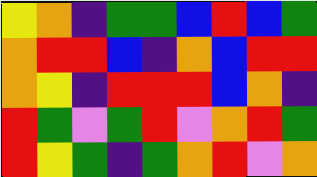[["yellow", "orange", "indigo", "green", "green", "blue", "red", "blue", "green"], ["orange", "red", "red", "blue", "indigo", "orange", "blue", "red", "red"], ["orange", "yellow", "indigo", "red", "red", "red", "blue", "orange", "indigo"], ["red", "green", "violet", "green", "red", "violet", "orange", "red", "green"], ["red", "yellow", "green", "indigo", "green", "orange", "red", "violet", "orange"]]